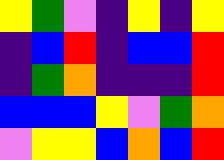[["yellow", "green", "violet", "indigo", "yellow", "indigo", "yellow"], ["indigo", "blue", "red", "indigo", "blue", "blue", "red"], ["indigo", "green", "orange", "indigo", "indigo", "indigo", "red"], ["blue", "blue", "blue", "yellow", "violet", "green", "orange"], ["violet", "yellow", "yellow", "blue", "orange", "blue", "red"]]